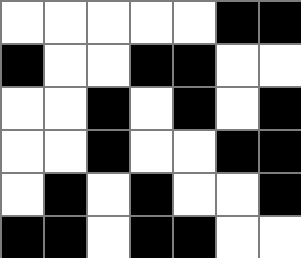[["white", "white", "white", "white", "white", "black", "black"], ["black", "white", "white", "black", "black", "white", "white"], ["white", "white", "black", "white", "black", "white", "black"], ["white", "white", "black", "white", "white", "black", "black"], ["white", "black", "white", "black", "white", "white", "black"], ["black", "black", "white", "black", "black", "white", "white"]]